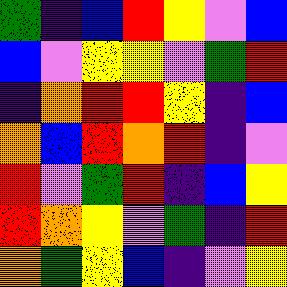[["green", "indigo", "blue", "red", "yellow", "violet", "blue"], ["blue", "violet", "yellow", "yellow", "violet", "green", "red"], ["indigo", "orange", "red", "red", "yellow", "indigo", "blue"], ["orange", "blue", "red", "orange", "red", "indigo", "violet"], ["red", "violet", "green", "red", "indigo", "blue", "yellow"], ["red", "orange", "yellow", "violet", "green", "indigo", "red"], ["orange", "green", "yellow", "blue", "indigo", "violet", "yellow"]]